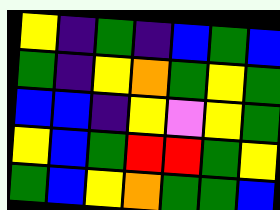[["yellow", "indigo", "green", "indigo", "blue", "green", "blue"], ["green", "indigo", "yellow", "orange", "green", "yellow", "green"], ["blue", "blue", "indigo", "yellow", "violet", "yellow", "green"], ["yellow", "blue", "green", "red", "red", "green", "yellow"], ["green", "blue", "yellow", "orange", "green", "green", "blue"]]